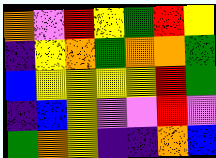[["orange", "violet", "red", "yellow", "green", "red", "yellow"], ["indigo", "yellow", "orange", "green", "orange", "orange", "green"], ["blue", "yellow", "yellow", "yellow", "yellow", "red", "green"], ["indigo", "blue", "yellow", "violet", "violet", "red", "violet"], ["green", "orange", "yellow", "indigo", "indigo", "orange", "blue"]]